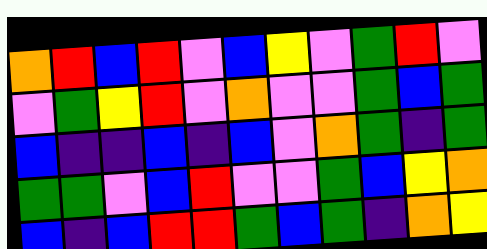[["orange", "red", "blue", "red", "violet", "blue", "yellow", "violet", "green", "red", "violet"], ["violet", "green", "yellow", "red", "violet", "orange", "violet", "violet", "green", "blue", "green"], ["blue", "indigo", "indigo", "blue", "indigo", "blue", "violet", "orange", "green", "indigo", "green"], ["green", "green", "violet", "blue", "red", "violet", "violet", "green", "blue", "yellow", "orange"], ["blue", "indigo", "blue", "red", "red", "green", "blue", "green", "indigo", "orange", "yellow"]]